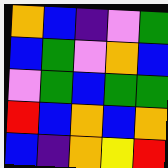[["orange", "blue", "indigo", "violet", "green"], ["blue", "green", "violet", "orange", "blue"], ["violet", "green", "blue", "green", "green"], ["red", "blue", "orange", "blue", "orange"], ["blue", "indigo", "orange", "yellow", "red"]]